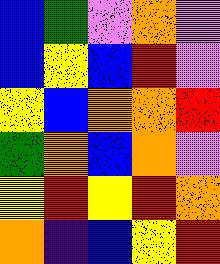[["blue", "green", "violet", "orange", "violet"], ["blue", "yellow", "blue", "red", "violet"], ["yellow", "blue", "orange", "orange", "red"], ["green", "orange", "blue", "orange", "violet"], ["yellow", "red", "yellow", "red", "orange"], ["orange", "indigo", "blue", "yellow", "red"]]